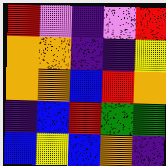[["red", "violet", "indigo", "violet", "red"], ["orange", "orange", "indigo", "indigo", "yellow"], ["orange", "orange", "blue", "red", "orange"], ["indigo", "blue", "red", "green", "green"], ["blue", "yellow", "blue", "orange", "indigo"]]